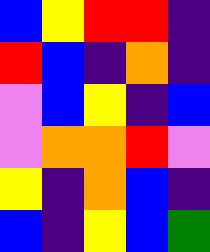[["blue", "yellow", "red", "red", "indigo"], ["red", "blue", "indigo", "orange", "indigo"], ["violet", "blue", "yellow", "indigo", "blue"], ["violet", "orange", "orange", "red", "violet"], ["yellow", "indigo", "orange", "blue", "indigo"], ["blue", "indigo", "yellow", "blue", "green"]]